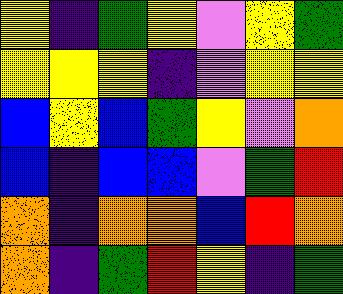[["yellow", "indigo", "green", "yellow", "violet", "yellow", "green"], ["yellow", "yellow", "yellow", "indigo", "violet", "yellow", "yellow"], ["blue", "yellow", "blue", "green", "yellow", "violet", "orange"], ["blue", "indigo", "blue", "blue", "violet", "green", "red"], ["orange", "indigo", "orange", "orange", "blue", "red", "orange"], ["orange", "indigo", "green", "red", "yellow", "indigo", "green"]]